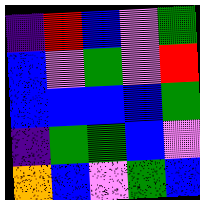[["indigo", "red", "blue", "violet", "green"], ["blue", "violet", "green", "violet", "red"], ["blue", "blue", "blue", "blue", "green"], ["indigo", "green", "green", "blue", "violet"], ["orange", "blue", "violet", "green", "blue"]]